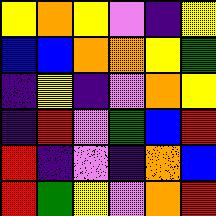[["yellow", "orange", "yellow", "violet", "indigo", "yellow"], ["blue", "blue", "orange", "orange", "yellow", "green"], ["indigo", "yellow", "indigo", "violet", "orange", "yellow"], ["indigo", "red", "violet", "green", "blue", "red"], ["red", "indigo", "violet", "indigo", "orange", "blue"], ["red", "green", "yellow", "violet", "orange", "red"]]